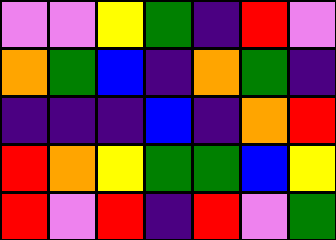[["violet", "violet", "yellow", "green", "indigo", "red", "violet"], ["orange", "green", "blue", "indigo", "orange", "green", "indigo"], ["indigo", "indigo", "indigo", "blue", "indigo", "orange", "red"], ["red", "orange", "yellow", "green", "green", "blue", "yellow"], ["red", "violet", "red", "indigo", "red", "violet", "green"]]